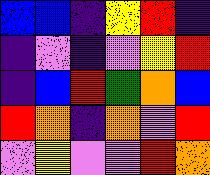[["blue", "blue", "indigo", "yellow", "red", "indigo"], ["indigo", "violet", "indigo", "violet", "yellow", "red"], ["indigo", "blue", "red", "green", "orange", "blue"], ["red", "orange", "indigo", "orange", "violet", "red"], ["violet", "yellow", "violet", "violet", "red", "orange"]]